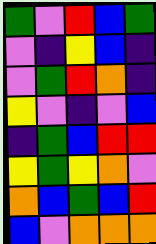[["green", "violet", "red", "blue", "green"], ["violet", "indigo", "yellow", "blue", "indigo"], ["violet", "green", "red", "orange", "indigo"], ["yellow", "violet", "indigo", "violet", "blue"], ["indigo", "green", "blue", "red", "red"], ["yellow", "green", "yellow", "orange", "violet"], ["orange", "blue", "green", "blue", "red"], ["blue", "violet", "orange", "orange", "orange"]]